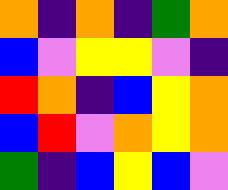[["orange", "indigo", "orange", "indigo", "green", "orange"], ["blue", "violet", "yellow", "yellow", "violet", "indigo"], ["red", "orange", "indigo", "blue", "yellow", "orange"], ["blue", "red", "violet", "orange", "yellow", "orange"], ["green", "indigo", "blue", "yellow", "blue", "violet"]]